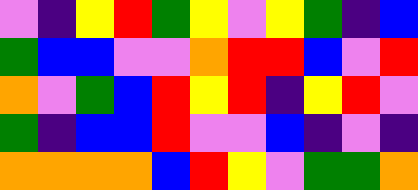[["violet", "indigo", "yellow", "red", "green", "yellow", "violet", "yellow", "green", "indigo", "blue"], ["green", "blue", "blue", "violet", "violet", "orange", "red", "red", "blue", "violet", "red"], ["orange", "violet", "green", "blue", "red", "yellow", "red", "indigo", "yellow", "red", "violet"], ["green", "indigo", "blue", "blue", "red", "violet", "violet", "blue", "indigo", "violet", "indigo"], ["orange", "orange", "orange", "orange", "blue", "red", "yellow", "violet", "green", "green", "orange"]]